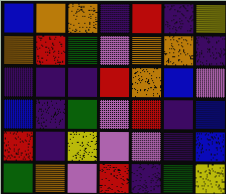[["blue", "orange", "orange", "indigo", "red", "indigo", "yellow"], ["orange", "red", "green", "violet", "orange", "orange", "indigo"], ["indigo", "indigo", "indigo", "red", "orange", "blue", "violet"], ["blue", "indigo", "green", "violet", "red", "indigo", "blue"], ["red", "indigo", "yellow", "violet", "violet", "indigo", "blue"], ["green", "orange", "violet", "red", "indigo", "green", "yellow"]]